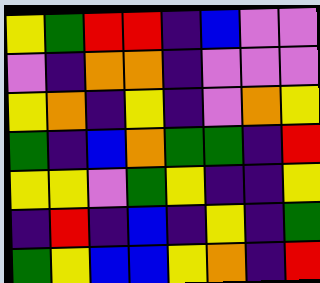[["yellow", "green", "red", "red", "indigo", "blue", "violet", "violet"], ["violet", "indigo", "orange", "orange", "indigo", "violet", "violet", "violet"], ["yellow", "orange", "indigo", "yellow", "indigo", "violet", "orange", "yellow"], ["green", "indigo", "blue", "orange", "green", "green", "indigo", "red"], ["yellow", "yellow", "violet", "green", "yellow", "indigo", "indigo", "yellow"], ["indigo", "red", "indigo", "blue", "indigo", "yellow", "indigo", "green"], ["green", "yellow", "blue", "blue", "yellow", "orange", "indigo", "red"]]